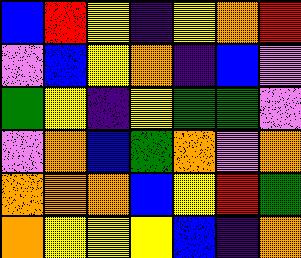[["blue", "red", "yellow", "indigo", "yellow", "orange", "red"], ["violet", "blue", "yellow", "orange", "indigo", "blue", "violet"], ["green", "yellow", "indigo", "yellow", "green", "green", "violet"], ["violet", "orange", "blue", "green", "orange", "violet", "orange"], ["orange", "orange", "orange", "blue", "yellow", "red", "green"], ["orange", "yellow", "yellow", "yellow", "blue", "indigo", "orange"]]